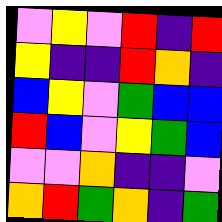[["violet", "yellow", "violet", "red", "indigo", "red"], ["yellow", "indigo", "indigo", "red", "orange", "indigo"], ["blue", "yellow", "violet", "green", "blue", "blue"], ["red", "blue", "violet", "yellow", "green", "blue"], ["violet", "violet", "orange", "indigo", "indigo", "violet"], ["orange", "red", "green", "orange", "indigo", "green"]]